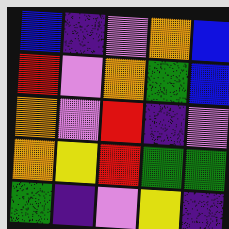[["blue", "indigo", "violet", "orange", "blue"], ["red", "violet", "orange", "green", "blue"], ["orange", "violet", "red", "indigo", "violet"], ["orange", "yellow", "red", "green", "green"], ["green", "indigo", "violet", "yellow", "indigo"]]